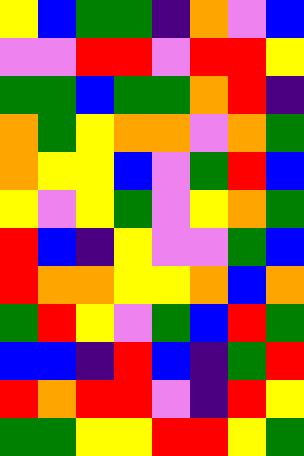[["yellow", "blue", "green", "green", "indigo", "orange", "violet", "blue"], ["violet", "violet", "red", "red", "violet", "red", "red", "yellow"], ["green", "green", "blue", "green", "green", "orange", "red", "indigo"], ["orange", "green", "yellow", "orange", "orange", "violet", "orange", "green"], ["orange", "yellow", "yellow", "blue", "violet", "green", "red", "blue"], ["yellow", "violet", "yellow", "green", "violet", "yellow", "orange", "green"], ["red", "blue", "indigo", "yellow", "violet", "violet", "green", "blue"], ["red", "orange", "orange", "yellow", "yellow", "orange", "blue", "orange"], ["green", "red", "yellow", "violet", "green", "blue", "red", "green"], ["blue", "blue", "indigo", "red", "blue", "indigo", "green", "red"], ["red", "orange", "red", "red", "violet", "indigo", "red", "yellow"], ["green", "green", "yellow", "yellow", "red", "red", "yellow", "green"]]